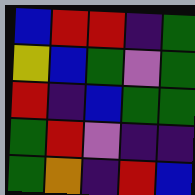[["blue", "red", "red", "indigo", "green"], ["yellow", "blue", "green", "violet", "green"], ["red", "indigo", "blue", "green", "green"], ["green", "red", "violet", "indigo", "indigo"], ["green", "orange", "indigo", "red", "blue"]]